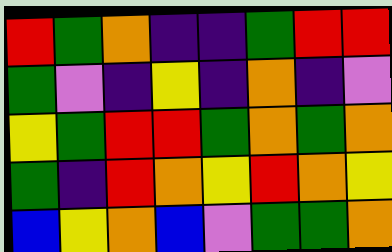[["red", "green", "orange", "indigo", "indigo", "green", "red", "red"], ["green", "violet", "indigo", "yellow", "indigo", "orange", "indigo", "violet"], ["yellow", "green", "red", "red", "green", "orange", "green", "orange"], ["green", "indigo", "red", "orange", "yellow", "red", "orange", "yellow"], ["blue", "yellow", "orange", "blue", "violet", "green", "green", "orange"]]